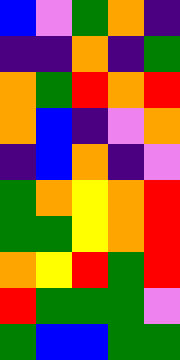[["blue", "violet", "green", "orange", "indigo"], ["indigo", "indigo", "orange", "indigo", "green"], ["orange", "green", "red", "orange", "red"], ["orange", "blue", "indigo", "violet", "orange"], ["indigo", "blue", "orange", "indigo", "violet"], ["green", "orange", "yellow", "orange", "red"], ["green", "green", "yellow", "orange", "red"], ["orange", "yellow", "red", "green", "red"], ["red", "green", "green", "green", "violet"], ["green", "blue", "blue", "green", "green"]]